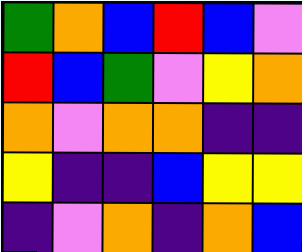[["green", "orange", "blue", "red", "blue", "violet"], ["red", "blue", "green", "violet", "yellow", "orange"], ["orange", "violet", "orange", "orange", "indigo", "indigo"], ["yellow", "indigo", "indigo", "blue", "yellow", "yellow"], ["indigo", "violet", "orange", "indigo", "orange", "blue"]]